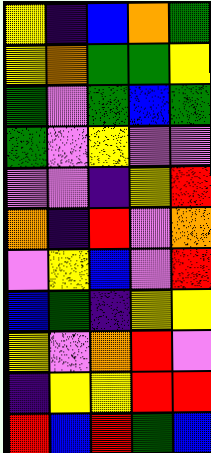[["yellow", "indigo", "blue", "orange", "green"], ["yellow", "orange", "green", "green", "yellow"], ["green", "violet", "green", "blue", "green"], ["green", "violet", "yellow", "violet", "violet"], ["violet", "violet", "indigo", "yellow", "red"], ["orange", "indigo", "red", "violet", "orange"], ["violet", "yellow", "blue", "violet", "red"], ["blue", "green", "indigo", "yellow", "yellow"], ["yellow", "violet", "orange", "red", "violet"], ["indigo", "yellow", "yellow", "red", "red"], ["red", "blue", "red", "green", "blue"]]